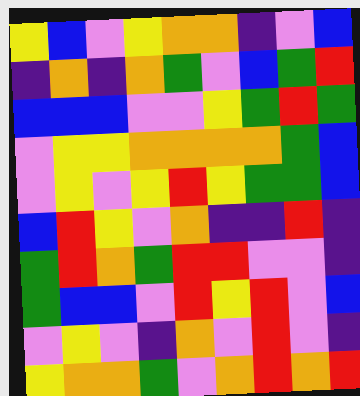[["yellow", "blue", "violet", "yellow", "orange", "orange", "indigo", "violet", "blue"], ["indigo", "orange", "indigo", "orange", "green", "violet", "blue", "green", "red"], ["blue", "blue", "blue", "violet", "violet", "yellow", "green", "red", "green"], ["violet", "yellow", "yellow", "orange", "orange", "orange", "orange", "green", "blue"], ["violet", "yellow", "violet", "yellow", "red", "yellow", "green", "green", "blue"], ["blue", "red", "yellow", "violet", "orange", "indigo", "indigo", "red", "indigo"], ["green", "red", "orange", "green", "red", "red", "violet", "violet", "indigo"], ["green", "blue", "blue", "violet", "red", "yellow", "red", "violet", "blue"], ["violet", "yellow", "violet", "indigo", "orange", "violet", "red", "violet", "indigo"], ["yellow", "orange", "orange", "green", "violet", "orange", "red", "orange", "red"]]